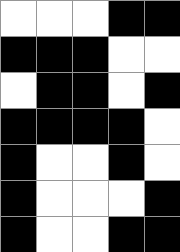[["white", "white", "white", "black", "black"], ["black", "black", "black", "white", "white"], ["white", "black", "black", "white", "black"], ["black", "black", "black", "black", "white"], ["black", "white", "white", "black", "white"], ["black", "white", "white", "white", "black"], ["black", "white", "white", "black", "black"]]